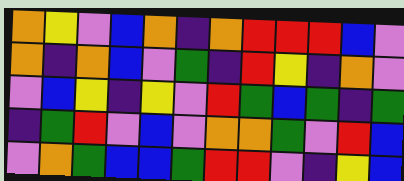[["orange", "yellow", "violet", "blue", "orange", "indigo", "orange", "red", "red", "red", "blue", "violet"], ["orange", "indigo", "orange", "blue", "violet", "green", "indigo", "red", "yellow", "indigo", "orange", "violet"], ["violet", "blue", "yellow", "indigo", "yellow", "violet", "red", "green", "blue", "green", "indigo", "green"], ["indigo", "green", "red", "violet", "blue", "violet", "orange", "orange", "green", "violet", "red", "blue"], ["violet", "orange", "green", "blue", "blue", "green", "red", "red", "violet", "indigo", "yellow", "blue"]]